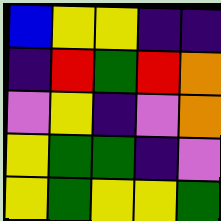[["blue", "yellow", "yellow", "indigo", "indigo"], ["indigo", "red", "green", "red", "orange"], ["violet", "yellow", "indigo", "violet", "orange"], ["yellow", "green", "green", "indigo", "violet"], ["yellow", "green", "yellow", "yellow", "green"]]